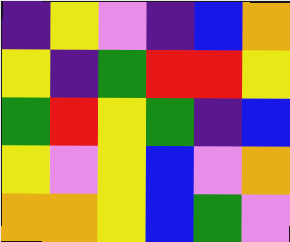[["indigo", "yellow", "violet", "indigo", "blue", "orange"], ["yellow", "indigo", "green", "red", "red", "yellow"], ["green", "red", "yellow", "green", "indigo", "blue"], ["yellow", "violet", "yellow", "blue", "violet", "orange"], ["orange", "orange", "yellow", "blue", "green", "violet"]]